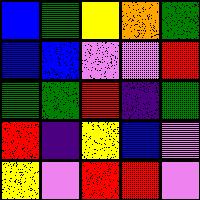[["blue", "green", "yellow", "orange", "green"], ["blue", "blue", "violet", "violet", "red"], ["green", "green", "red", "indigo", "green"], ["red", "indigo", "yellow", "blue", "violet"], ["yellow", "violet", "red", "red", "violet"]]